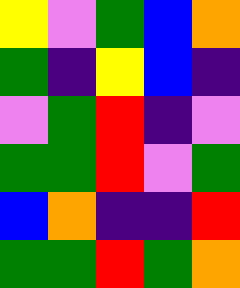[["yellow", "violet", "green", "blue", "orange"], ["green", "indigo", "yellow", "blue", "indigo"], ["violet", "green", "red", "indigo", "violet"], ["green", "green", "red", "violet", "green"], ["blue", "orange", "indigo", "indigo", "red"], ["green", "green", "red", "green", "orange"]]